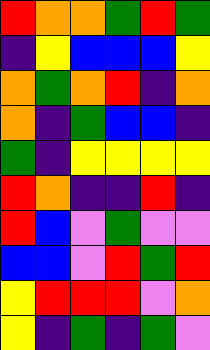[["red", "orange", "orange", "green", "red", "green"], ["indigo", "yellow", "blue", "blue", "blue", "yellow"], ["orange", "green", "orange", "red", "indigo", "orange"], ["orange", "indigo", "green", "blue", "blue", "indigo"], ["green", "indigo", "yellow", "yellow", "yellow", "yellow"], ["red", "orange", "indigo", "indigo", "red", "indigo"], ["red", "blue", "violet", "green", "violet", "violet"], ["blue", "blue", "violet", "red", "green", "red"], ["yellow", "red", "red", "red", "violet", "orange"], ["yellow", "indigo", "green", "indigo", "green", "violet"]]